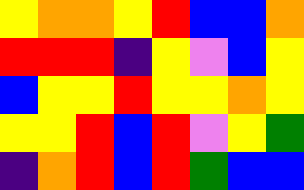[["yellow", "orange", "orange", "yellow", "red", "blue", "blue", "orange"], ["red", "red", "red", "indigo", "yellow", "violet", "blue", "yellow"], ["blue", "yellow", "yellow", "red", "yellow", "yellow", "orange", "yellow"], ["yellow", "yellow", "red", "blue", "red", "violet", "yellow", "green"], ["indigo", "orange", "red", "blue", "red", "green", "blue", "blue"]]